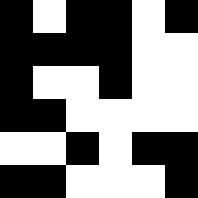[["black", "white", "black", "black", "white", "black"], ["black", "black", "black", "black", "white", "white"], ["black", "white", "white", "black", "white", "white"], ["black", "black", "white", "white", "white", "white"], ["white", "white", "black", "white", "black", "black"], ["black", "black", "white", "white", "white", "black"]]